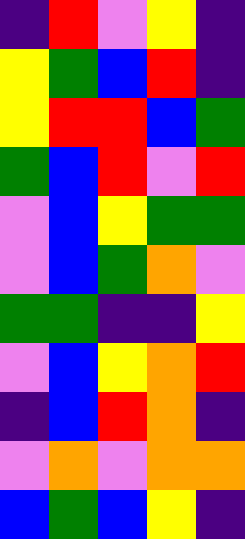[["indigo", "red", "violet", "yellow", "indigo"], ["yellow", "green", "blue", "red", "indigo"], ["yellow", "red", "red", "blue", "green"], ["green", "blue", "red", "violet", "red"], ["violet", "blue", "yellow", "green", "green"], ["violet", "blue", "green", "orange", "violet"], ["green", "green", "indigo", "indigo", "yellow"], ["violet", "blue", "yellow", "orange", "red"], ["indigo", "blue", "red", "orange", "indigo"], ["violet", "orange", "violet", "orange", "orange"], ["blue", "green", "blue", "yellow", "indigo"]]